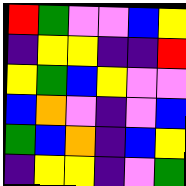[["red", "green", "violet", "violet", "blue", "yellow"], ["indigo", "yellow", "yellow", "indigo", "indigo", "red"], ["yellow", "green", "blue", "yellow", "violet", "violet"], ["blue", "orange", "violet", "indigo", "violet", "blue"], ["green", "blue", "orange", "indigo", "blue", "yellow"], ["indigo", "yellow", "yellow", "indigo", "violet", "green"]]